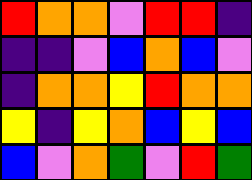[["red", "orange", "orange", "violet", "red", "red", "indigo"], ["indigo", "indigo", "violet", "blue", "orange", "blue", "violet"], ["indigo", "orange", "orange", "yellow", "red", "orange", "orange"], ["yellow", "indigo", "yellow", "orange", "blue", "yellow", "blue"], ["blue", "violet", "orange", "green", "violet", "red", "green"]]